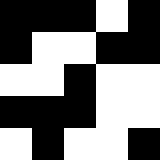[["black", "black", "black", "white", "black"], ["black", "white", "white", "black", "black"], ["white", "white", "black", "white", "white"], ["black", "black", "black", "white", "white"], ["white", "black", "white", "white", "black"]]